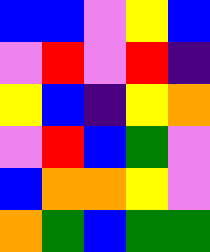[["blue", "blue", "violet", "yellow", "blue"], ["violet", "red", "violet", "red", "indigo"], ["yellow", "blue", "indigo", "yellow", "orange"], ["violet", "red", "blue", "green", "violet"], ["blue", "orange", "orange", "yellow", "violet"], ["orange", "green", "blue", "green", "green"]]